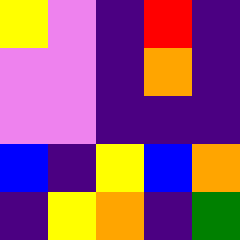[["yellow", "violet", "indigo", "red", "indigo"], ["violet", "violet", "indigo", "orange", "indigo"], ["violet", "violet", "indigo", "indigo", "indigo"], ["blue", "indigo", "yellow", "blue", "orange"], ["indigo", "yellow", "orange", "indigo", "green"]]